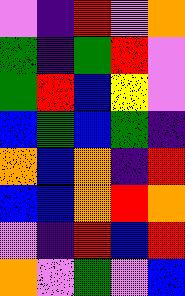[["violet", "indigo", "red", "violet", "orange"], ["green", "indigo", "green", "red", "violet"], ["green", "red", "blue", "yellow", "violet"], ["blue", "green", "blue", "green", "indigo"], ["orange", "blue", "orange", "indigo", "red"], ["blue", "blue", "orange", "red", "orange"], ["violet", "indigo", "red", "blue", "red"], ["orange", "violet", "green", "violet", "blue"]]